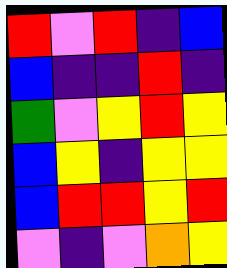[["red", "violet", "red", "indigo", "blue"], ["blue", "indigo", "indigo", "red", "indigo"], ["green", "violet", "yellow", "red", "yellow"], ["blue", "yellow", "indigo", "yellow", "yellow"], ["blue", "red", "red", "yellow", "red"], ["violet", "indigo", "violet", "orange", "yellow"]]